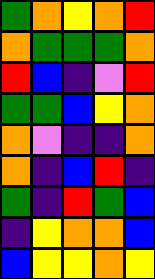[["green", "orange", "yellow", "orange", "red"], ["orange", "green", "green", "green", "orange"], ["red", "blue", "indigo", "violet", "red"], ["green", "green", "blue", "yellow", "orange"], ["orange", "violet", "indigo", "indigo", "orange"], ["orange", "indigo", "blue", "red", "indigo"], ["green", "indigo", "red", "green", "blue"], ["indigo", "yellow", "orange", "orange", "blue"], ["blue", "yellow", "yellow", "orange", "yellow"]]